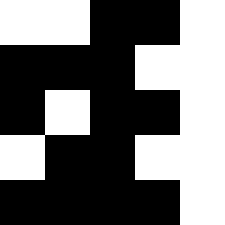[["white", "white", "black", "black", "white"], ["black", "black", "black", "white", "white"], ["black", "white", "black", "black", "white"], ["white", "black", "black", "white", "white"], ["black", "black", "black", "black", "white"]]